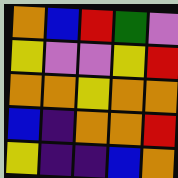[["orange", "blue", "red", "green", "violet"], ["yellow", "violet", "violet", "yellow", "red"], ["orange", "orange", "yellow", "orange", "orange"], ["blue", "indigo", "orange", "orange", "red"], ["yellow", "indigo", "indigo", "blue", "orange"]]